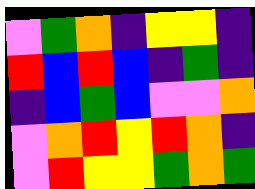[["violet", "green", "orange", "indigo", "yellow", "yellow", "indigo"], ["red", "blue", "red", "blue", "indigo", "green", "indigo"], ["indigo", "blue", "green", "blue", "violet", "violet", "orange"], ["violet", "orange", "red", "yellow", "red", "orange", "indigo"], ["violet", "red", "yellow", "yellow", "green", "orange", "green"]]